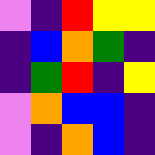[["violet", "indigo", "red", "yellow", "yellow"], ["indigo", "blue", "orange", "green", "indigo"], ["indigo", "green", "red", "indigo", "yellow"], ["violet", "orange", "blue", "blue", "indigo"], ["violet", "indigo", "orange", "blue", "indigo"]]